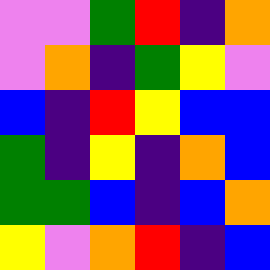[["violet", "violet", "green", "red", "indigo", "orange"], ["violet", "orange", "indigo", "green", "yellow", "violet"], ["blue", "indigo", "red", "yellow", "blue", "blue"], ["green", "indigo", "yellow", "indigo", "orange", "blue"], ["green", "green", "blue", "indigo", "blue", "orange"], ["yellow", "violet", "orange", "red", "indigo", "blue"]]